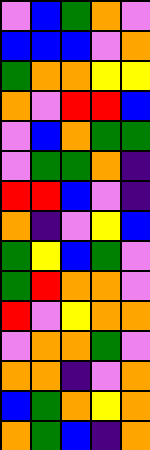[["violet", "blue", "green", "orange", "violet"], ["blue", "blue", "blue", "violet", "orange"], ["green", "orange", "orange", "yellow", "yellow"], ["orange", "violet", "red", "red", "blue"], ["violet", "blue", "orange", "green", "green"], ["violet", "green", "green", "orange", "indigo"], ["red", "red", "blue", "violet", "indigo"], ["orange", "indigo", "violet", "yellow", "blue"], ["green", "yellow", "blue", "green", "violet"], ["green", "red", "orange", "orange", "violet"], ["red", "violet", "yellow", "orange", "orange"], ["violet", "orange", "orange", "green", "violet"], ["orange", "orange", "indigo", "violet", "orange"], ["blue", "green", "orange", "yellow", "orange"], ["orange", "green", "blue", "indigo", "orange"]]